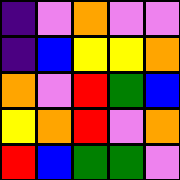[["indigo", "violet", "orange", "violet", "violet"], ["indigo", "blue", "yellow", "yellow", "orange"], ["orange", "violet", "red", "green", "blue"], ["yellow", "orange", "red", "violet", "orange"], ["red", "blue", "green", "green", "violet"]]